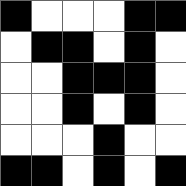[["black", "white", "white", "white", "black", "black"], ["white", "black", "black", "white", "black", "white"], ["white", "white", "black", "black", "black", "white"], ["white", "white", "black", "white", "black", "white"], ["white", "white", "white", "black", "white", "white"], ["black", "black", "white", "black", "white", "black"]]